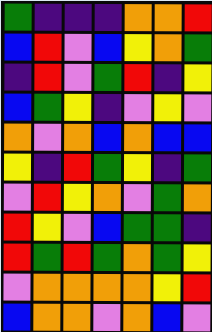[["green", "indigo", "indigo", "indigo", "orange", "orange", "red"], ["blue", "red", "violet", "blue", "yellow", "orange", "green"], ["indigo", "red", "violet", "green", "red", "indigo", "yellow"], ["blue", "green", "yellow", "indigo", "violet", "yellow", "violet"], ["orange", "violet", "orange", "blue", "orange", "blue", "blue"], ["yellow", "indigo", "red", "green", "yellow", "indigo", "green"], ["violet", "red", "yellow", "orange", "violet", "green", "orange"], ["red", "yellow", "violet", "blue", "green", "green", "indigo"], ["red", "green", "red", "green", "orange", "green", "yellow"], ["violet", "orange", "orange", "orange", "orange", "yellow", "red"], ["blue", "orange", "orange", "violet", "orange", "blue", "violet"]]